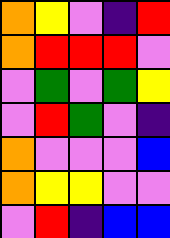[["orange", "yellow", "violet", "indigo", "red"], ["orange", "red", "red", "red", "violet"], ["violet", "green", "violet", "green", "yellow"], ["violet", "red", "green", "violet", "indigo"], ["orange", "violet", "violet", "violet", "blue"], ["orange", "yellow", "yellow", "violet", "violet"], ["violet", "red", "indigo", "blue", "blue"]]